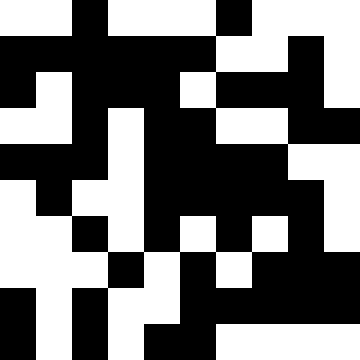[["white", "white", "black", "white", "white", "white", "black", "white", "white", "white"], ["black", "black", "black", "black", "black", "black", "white", "white", "black", "white"], ["black", "white", "black", "black", "black", "white", "black", "black", "black", "white"], ["white", "white", "black", "white", "black", "black", "white", "white", "black", "black"], ["black", "black", "black", "white", "black", "black", "black", "black", "white", "white"], ["white", "black", "white", "white", "black", "black", "black", "black", "black", "white"], ["white", "white", "black", "white", "black", "white", "black", "white", "black", "white"], ["white", "white", "white", "black", "white", "black", "white", "black", "black", "black"], ["black", "white", "black", "white", "white", "black", "black", "black", "black", "black"], ["black", "white", "black", "white", "black", "black", "white", "white", "white", "white"]]